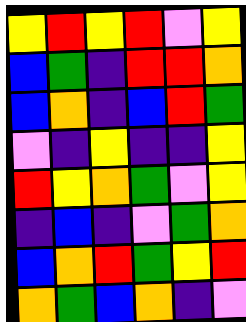[["yellow", "red", "yellow", "red", "violet", "yellow"], ["blue", "green", "indigo", "red", "red", "orange"], ["blue", "orange", "indigo", "blue", "red", "green"], ["violet", "indigo", "yellow", "indigo", "indigo", "yellow"], ["red", "yellow", "orange", "green", "violet", "yellow"], ["indigo", "blue", "indigo", "violet", "green", "orange"], ["blue", "orange", "red", "green", "yellow", "red"], ["orange", "green", "blue", "orange", "indigo", "violet"]]